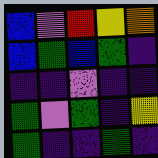[["blue", "violet", "red", "yellow", "orange"], ["blue", "green", "blue", "green", "indigo"], ["indigo", "indigo", "violet", "indigo", "indigo"], ["green", "violet", "green", "indigo", "yellow"], ["green", "indigo", "indigo", "green", "indigo"]]